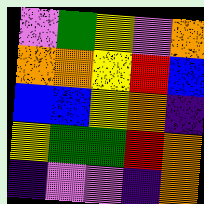[["violet", "green", "yellow", "violet", "orange"], ["orange", "orange", "yellow", "red", "blue"], ["blue", "blue", "yellow", "orange", "indigo"], ["yellow", "green", "green", "red", "orange"], ["indigo", "violet", "violet", "indigo", "orange"]]